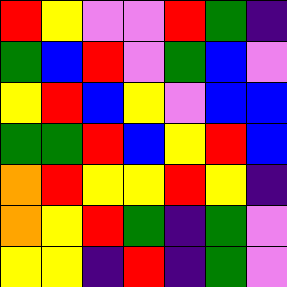[["red", "yellow", "violet", "violet", "red", "green", "indigo"], ["green", "blue", "red", "violet", "green", "blue", "violet"], ["yellow", "red", "blue", "yellow", "violet", "blue", "blue"], ["green", "green", "red", "blue", "yellow", "red", "blue"], ["orange", "red", "yellow", "yellow", "red", "yellow", "indigo"], ["orange", "yellow", "red", "green", "indigo", "green", "violet"], ["yellow", "yellow", "indigo", "red", "indigo", "green", "violet"]]